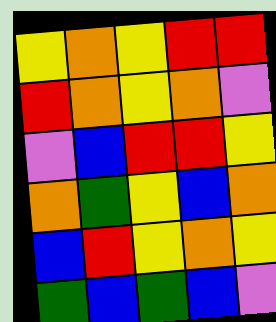[["yellow", "orange", "yellow", "red", "red"], ["red", "orange", "yellow", "orange", "violet"], ["violet", "blue", "red", "red", "yellow"], ["orange", "green", "yellow", "blue", "orange"], ["blue", "red", "yellow", "orange", "yellow"], ["green", "blue", "green", "blue", "violet"]]